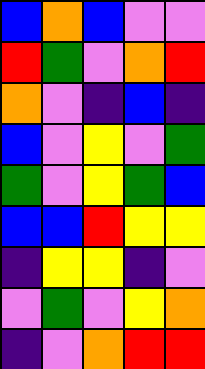[["blue", "orange", "blue", "violet", "violet"], ["red", "green", "violet", "orange", "red"], ["orange", "violet", "indigo", "blue", "indigo"], ["blue", "violet", "yellow", "violet", "green"], ["green", "violet", "yellow", "green", "blue"], ["blue", "blue", "red", "yellow", "yellow"], ["indigo", "yellow", "yellow", "indigo", "violet"], ["violet", "green", "violet", "yellow", "orange"], ["indigo", "violet", "orange", "red", "red"]]